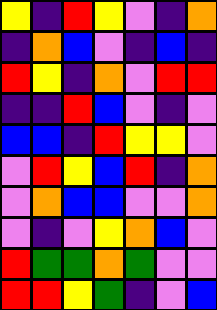[["yellow", "indigo", "red", "yellow", "violet", "indigo", "orange"], ["indigo", "orange", "blue", "violet", "indigo", "blue", "indigo"], ["red", "yellow", "indigo", "orange", "violet", "red", "red"], ["indigo", "indigo", "red", "blue", "violet", "indigo", "violet"], ["blue", "blue", "indigo", "red", "yellow", "yellow", "violet"], ["violet", "red", "yellow", "blue", "red", "indigo", "orange"], ["violet", "orange", "blue", "blue", "violet", "violet", "orange"], ["violet", "indigo", "violet", "yellow", "orange", "blue", "violet"], ["red", "green", "green", "orange", "green", "violet", "violet"], ["red", "red", "yellow", "green", "indigo", "violet", "blue"]]